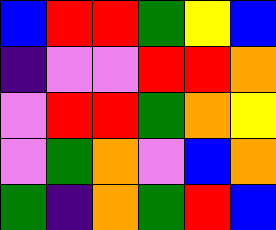[["blue", "red", "red", "green", "yellow", "blue"], ["indigo", "violet", "violet", "red", "red", "orange"], ["violet", "red", "red", "green", "orange", "yellow"], ["violet", "green", "orange", "violet", "blue", "orange"], ["green", "indigo", "orange", "green", "red", "blue"]]